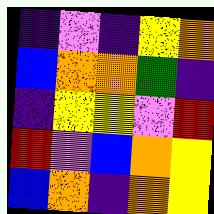[["indigo", "violet", "indigo", "yellow", "orange"], ["blue", "orange", "orange", "green", "indigo"], ["indigo", "yellow", "yellow", "violet", "red"], ["red", "violet", "blue", "orange", "yellow"], ["blue", "orange", "indigo", "orange", "yellow"]]